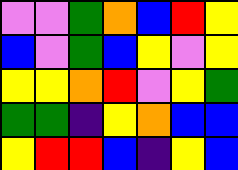[["violet", "violet", "green", "orange", "blue", "red", "yellow"], ["blue", "violet", "green", "blue", "yellow", "violet", "yellow"], ["yellow", "yellow", "orange", "red", "violet", "yellow", "green"], ["green", "green", "indigo", "yellow", "orange", "blue", "blue"], ["yellow", "red", "red", "blue", "indigo", "yellow", "blue"]]